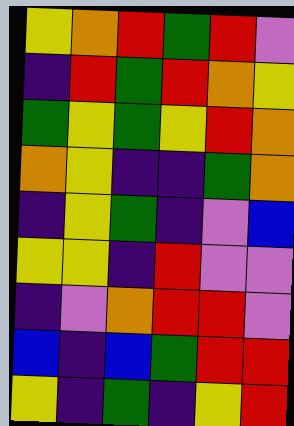[["yellow", "orange", "red", "green", "red", "violet"], ["indigo", "red", "green", "red", "orange", "yellow"], ["green", "yellow", "green", "yellow", "red", "orange"], ["orange", "yellow", "indigo", "indigo", "green", "orange"], ["indigo", "yellow", "green", "indigo", "violet", "blue"], ["yellow", "yellow", "indigo", "red", "violet", "violet"], ["indigo", "violet", "orange", "red", "red", "violet"], ["blue", "indigo", "blue", "green", "red", "red"], ["yellow", "indigo", "green", "indigo", "yellow", "red"]]